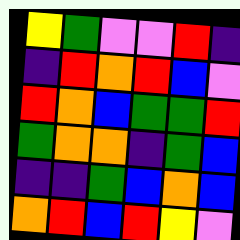[["yellow", "green", "violet", "violet", "red", "indigo"], ["indigo", "red", "orange", "red", "blue", "violet"], ["red", "orange", "blue", "green", "green", "red"], ["green", "orange", "orange", "indigo", "green", "blue"], ["indigo", "indigo", "green", "blue", "orange", "blue"], ["orange", "red", "blue", "red", "yellow", "violet"]]